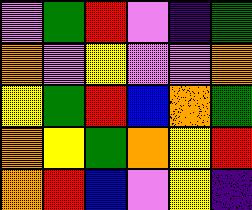[["violet", "green", "red", "violet", "indigo", "green"], ["orange", "violet", "yellow", "violet", "violet", "orange"], ["yellow", "green", "red", "blue", "orange", "green"], ["orange", "yellow", "green", "orange", "yellow", "red"], ["orange", "red", "blue", "violet", "yellow", "indigo"]]